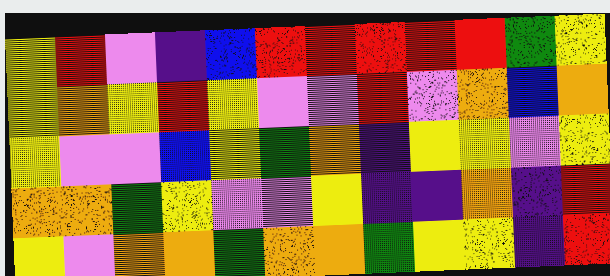[["yellow", "red", "violet", "indigo", "blue", "red", "red", "red", "red", "red", "green", "yellow"], ["yellow", "orange", "yellow", "red", "yellow", "violet", "violet", "red", "violet", "orange", "blue", "orange"], ["yellow", "violet", "violet", "blue", "yellow", "green", "orange", "indigo", "yellow", "yellow", "violet", "yellow"], ["orange", "orange", "green", "yellow", "violet", "violet", "yellow", "indigo", "indigo", "orange", "indigo", "red"], ["yellow", "violet", "orange", "orange", "green", "orange", "orange", "green", "yellow", "yellow", "indigo", "red"]]